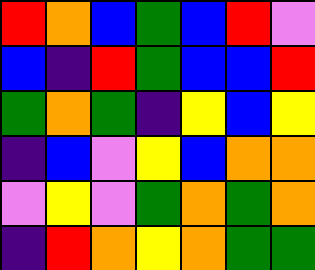[["red", "orange", "blue", "green", "blue", "red", "violet"], ["blue", "indigo", "red", "green", "blue", "blue", "red"], ["green", "orange", "green", "indigo", "yellow", "blue", "yellow"], ["indigo", "blue", "violet", "yellow", "blue", "orange", "orange"], ["violet", "yellow", "violet", "green", "orange", "green", "orange"], ["indigo", "red", "orange", "yellow", "orange", "green", "green"]]